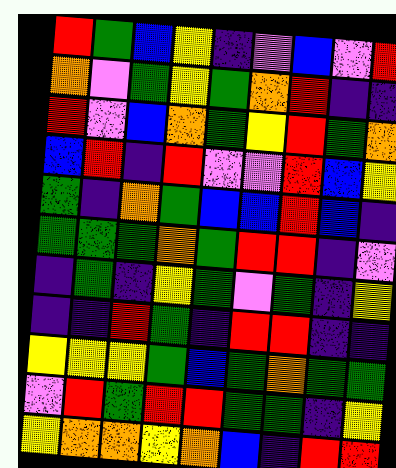[["red", "green", "blue", "yellow", "indigo", "violet", "blue", "violet", "red"], ["orange", "violet", "green", "yellow", "green", "orange", "red", "indigo", "indigo"], ["red", "violet", "blue", "orange", "green", "yellow", "red", "green", "orange"], ["blue", "red", "indigo", "red", "violet", "violet", "red", "blue", "yellow"], ["green", "indigo", "orange", "green", "blue", "blue", "red", "blue", "indigo"], ["green", "green", "green", "orange", "green", "red", "red", "indigo", "violet"], ["indigo", "green", "indigo", "yellow", "green", "violet", "green", "indigo", "yellow"], ["indigo", "indigo", "red", "green", "indigo", "red", "red", "indigo", "indigo"], ["yellow", "yellow", "yellow", "green", "blue", "green", "orange", "green", "green"], ["violet", "red", "green", "red", "red", "green", "green", "indigo", "yellow"], ["yellow", "orange", "orange", "yellow", "orange", "blue", "indigo", "red", "red"]]